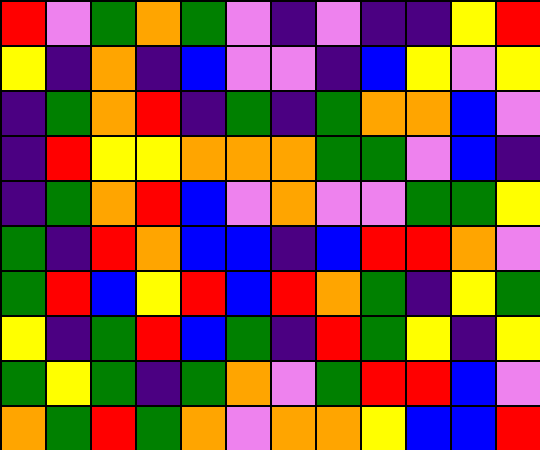[["red", "violet", "green", "orange", "green", "violet", "indigo", "violet", "indigo", "indigo", "yellow", "red"], ["yellow", "indigo", "orange", "indigo", "blue", "violet", "violet", "indigo", "blue", "yellow", "violet", "yellow"], ["indigo", "green", "orange", "red", "indigo", "green", "indigo", "green", "orange", "orange", "blue", "violet"], ["indigo", "red", "yellow", "yellow", "orange", "orange", "orange", "green", "green", "violet", "blue", "indigo"], ["indigo", "green", "orange", "red", "blue", "violet", "orange", "violet", "violet", "green", "green", "yellow"], ["green", "indigo", "red", "orange", "blue", "blue", "indigo", "blue", "red", "red", "orange", "violet"], ["green", "red", "blue", "yellow", "red", "blue", "red", "orange", "green", "indigo", "yellow", "green"], ["yellow", "indigo", "green", "red", "blue", "green", "indigo", "red", "green", "yellow", "indigo", "yellow"], ["green", "yellow", "green", "indigo", "green", "orange", "violet", "green", "red", "red", "blue", "violet"], ["orange", "green", "red", "green", "orange", "violet", "orange", "orange", "yellow", "blue", "blue", "red"]]